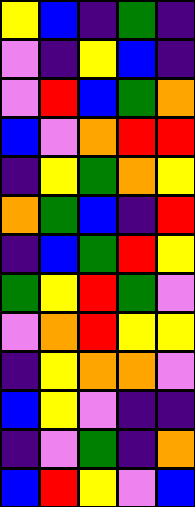[["yellow", "blue", "indigo", "green", "indigo"], ["violet", "indigo", "yellow", "blue", "indigo"], ["violet", "red", "blue", "green", "orange"], ["blue", "violet", "orange", "red", "red"], ["indigo", "yellow", "green", "orange", "yellow"], ["orange", "green", "blue", "indigo", "red"], ["indigo", "blue", "green", "red", "yellow"], ["green", "yellow", "red", "green", "violet"], ["violet", "orange", "red", "yellow", "yellow"], ["indigo", "yellow", "orange", "orange", "violet"], ["blue", "yellow", "violet", "indigo", "indigo"], ["indigo", "violet", "green", "indigo", "orange"], ["blue", "red", "yellow", "violet", "blue"]]